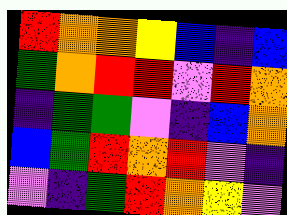[["red", "orange", "orange", "yellow", "blue", "indigo", "blue"], ["green", "orange", "red", "red", "violet", "red", "orange"], ["indigo", "green", "green", "violet", "indigo", "blue", "orange"], ["blue", "green", "red", "orange", "red", "violet", "indigo"], ["violet", "indigo", "green", "red", "orange", "yellow", "violet"]]